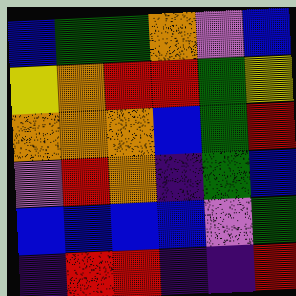[["blue", "green", "green", "orange", "violet", "blue"], ["yellow", "orange", "red", "red", "green", "yellow"], ["orange", "orange", "orange", "blue", "green", "red"], ["violet", "red", "orange", "indigo", "green", "blue"], ["blue", "blue", "blue", "blue", "violet", "green"], ["indigo", "red", "red", "indigo", "indigo", "red"]]